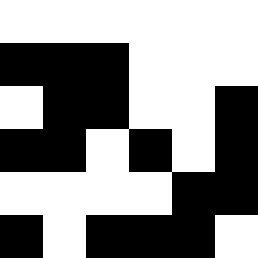[["white", "white", "white", "white", "white", "white"], ["black", "black", "black", "white", "white", "white"], ["white", "black", "black", "white", "white", "black"], ["black", "black", "white", "black", "white", "black"], ["white", "white", "white", "white", "black", "black"], ["black", "white", "black", "black", "black", "white"]]